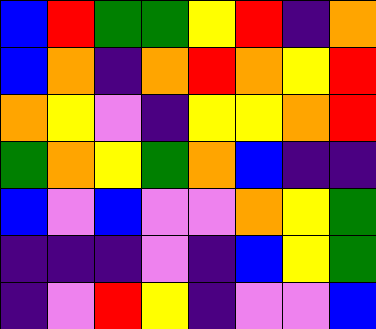[["blue", "red", "green", "green", "yellow", "red", "indigo", "orange"], ["blue", "orange", "indigo", "orange", "red", "orange", "yellow", "red"], ["orange", "yellow", "violet", "indigo", "yellow", "yellow", "orange", "red"], ["green", "orange", "yellow", "green", "orange", "blue", "indigo", "indigo"], ["blue", "violet", "blue", "violet", "violet", "orange", "yellow", "green"], ["indigo", "indigo", "indigo", "violet", "indigo", "blue", "yellow", "green"], ["indigo", "violet", "red", "yellow", "indigo", "violet", "violet", "blue"]]